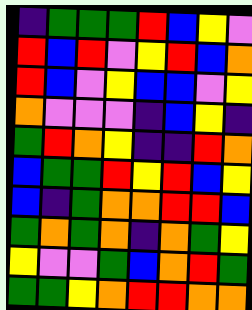[["indigo", "green", "green", "green", "red", "blue", "yellow", "violet"], ["red", "blue", "red", "violet", "yellow", "red", "blue", "orange"], ["red", "blue", "violet", "yellow", "blue", "blue", "violet", "yellow"], ["orange", "violet", "violet", "violet", "indigo", "blue", "yellow", "indigo"], ["green", "red", "orange", "yellow", "indigo", "indigo", "red", "orange"], ["blue", "green", "green", "red", "yellow", "red", "blue", "yellow"], ["blue", "indigo", "green", "orange", "orange", "red", "red", "blue"], ["green", "orange", "green", "orange", "indigo", "orange", "green", "yellow"], ["yellow", "violet", "violet", "green", "blue", "orange", "red", "green"], ["green", "green", "yellow", "orange", "red", "red", "orange", "orange"]]